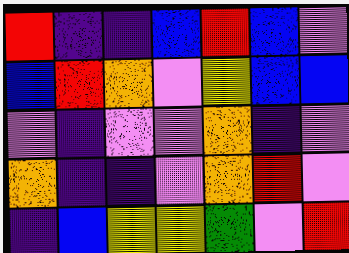[["red", "indigo", "indigo", "blue", "red", "blue", "violet"], ["blue", "red", "orange", "violet", "yellow", "blue", "blue"], ["violet", "indigo", "violet", "violet", "orange", "indigo", "violet"], ["orange", "indigo", "indigo", "violet", "orange", "red", "violet"], ["indigo", "blue", "yellow", "yellow", "green", "violet", "red"]]